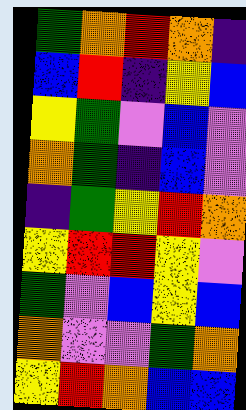[["green", "orange", "red", "orange", "indigo"], ["blue", "red", "indigo", "yellow", "blue"], ["yellow", "green", "violet", "blue", "violet"], ["orange", "green", "indigo", "blue", "violet"], ["indigo", "green", "yellow", "red", "orange"], ["yellow", "red", "red", "yellow", "violet"], ["green", "violet", "blue", "yellow", "blue"], ["orange", "violet", "violet", "green", "orange"], ["yellow", "red", "orange", "blue", "blue"]]